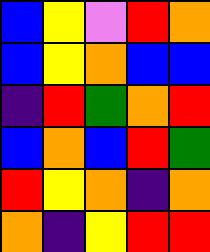[["blue", "yellow", "violet", "red", "orange"], ["blue", "yellow", "orange", "blue", "blue"], ["indigo", "red", "green", "orange", "red"], ["blue", "orange", "blue", "red", "green"], ["red", "yellow", "orange", "indigo", "orange"], ["orange", "indigo", "yellow", "red", "red"]]